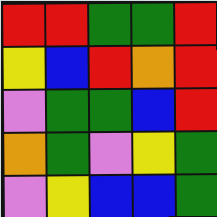[["red", "red", "green", "green", "red"], ["yellow", "blue", "red", "orange", "red"], ["violet", "green", "green", "blue", "red"], ["orange", "green", "violet", "yellow", "green"], ["violet", "yellow", "blue", "blue", "green"]]